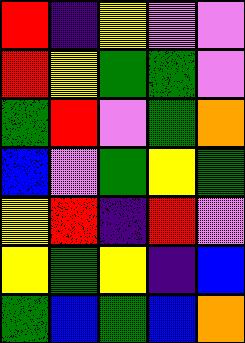[["red", "indigo", "yellow", "violet", "violet"], ["red", "yellow", "green", "green", "violet"], ["green", "red", "violet", "green", "orange"], ["blue", "violet", "green", "yellow", "green"], ["yellow", "red", "indigo", "red", "violet"], ["yellow", "green", "yellow", "indigo", "blue"], ["green", "blue", "green", "blue", "orange"]]